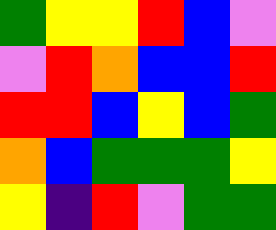[["green", "yellow", "yellow", "red", "blue", "violet"], ["violet", "red", "orange", "blue", "blue", "red"], ["red", "red", "blue", "yellow", "blue", "green"], ["orange", "blue", "green", "green", "green", "yellow"], ["yellow", "indigo", "red", "violet", "green", "green"]]